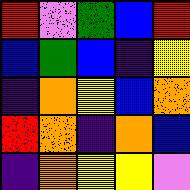[["red", "violet", "green", "blue", "red"], ["blue", "green", "blue", "indigo", "yellow"], ["indigo", "orange", "yellow", "blue", "orange"], ["red", "orange", "indigo", "orange", "blue"], ["indigo", "orange", "yellow", "yellow", "violet"]]